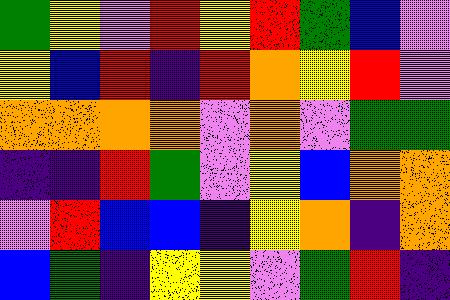[["green", "yellow", "violet", "red", "yellow", "red", "green", "blue", "violet"], ["yellow", "blue", "red", "indigo", "red", "orange", "yellow", "red", "violet"], ["orange", "orange", "orange", "orange", "violet", "orange", "violet", "green", "green"], ["indigo", "indigo", "red", "green", "violet", "yellow", "blue", "orange", "orange"], ["violet", "red", "blue", "blue", "indigo", "yellow", "orange", "indigo", "orange"], ["blue", "green", "indigo", "yellow", "yellow", "violet", "green", "red", "indigo"]]